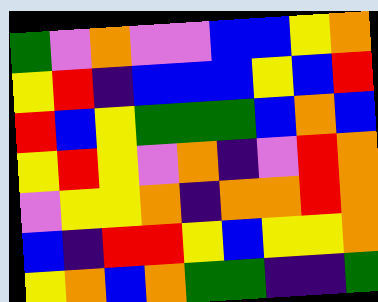[["green", "violet", "orange", "violet", "violet", "blue", "blue", "yellow", "orange"], ["yellow", "red", "indigo", "blue", "blue", "blue", "yellow", "blue", "red"], ["red", "blue", "yellow", "green", "green", "green", "blue", "orange", "blue"], ["yellow", "red", "yellow", "violet", "orange", "indigo", "violet", "red", "orange"], ["violet", "yellow", "yellow", "orange", "indigo", "orange", "orange", "red", "orange"], ["blue", "indigo", "red", "red", "yellow", "blue", "yellow", "yellow", "orange"], ["yellow", "orange", "blue", "orange", "green", "green", "indigo", "indigo", "green"]]